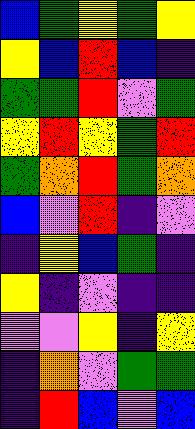[["blue", "green", "yellow", "green", "yellow"], ["yellow", "blue", "red", "blue", "indigo"], ["green", "green", "red", "violet", "green"], ["yellow", "red", "yellow", "green", "red"], ["green", "orange", "red", "green", "orange"], ["blue", "violet", "red", "indigo", "violet"], ["indigo", "yellow", "blue", "green", "indigo"], ["yellow", "indigo", "violet", "indigo", "indigo"], ["violet", "violet", "yellow", "indigo", "yellow"], ["indigo", "orange", "violet", "green", "green"], ["indigo", "red", "blue", "violet", "blue"]]